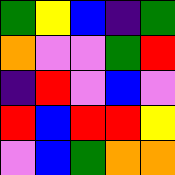[["green", "yellow", "blue", "indigo", "green"], ["orange", "violet", "violet", "green", "red"], ["indigo", "red", "violet", "blue", "violet"], ["red", "blue", "red", "red", "yellow"], ["violet", "blue", "green", "orange", "orange"]]